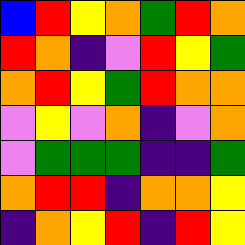[["blue", "red", "yellow", "orange", "green", "red", "orange"], ["red", "orange", "indigo", "violet", "red", "yellow", "green"], ["orange", "red", "yellow", "green", "red", "orange", "orange"], ["violet", "yellow", "violet", "orange", "indigo", "violet", "orange"], ["violet", "green", "green", "green", "indigo", "indigo", "green"], ["orange", "red", "red", "indigo", "orange", "orange", "yellow"], ["indigo", "orange", "yellow", "red", "indigo", "red", "yellow"]]